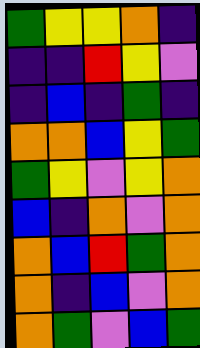[["green", "yellow", "yellow", "orange", "indigo"], ["indigo", "indigo", "red", "yellow", "violet"], ["indigo", "blue", "indigo", "green", "indigo"], ["orange", "orange", "blue", "yellow", "green"], ["green", "yellow", "violet", "yellow", "orange"], ["blue", "indigo", "orange", "violet", "orange"], ["orange", "blue", "red", "green", "orange"], ["orange", "indigo", "blue", "violet", "orange"], ["orange", "green", "violet", "blue", "green"]]